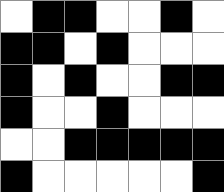[["white", "black", "black", "white", "white", "black", "white"], ["black", "black", "white", "black", "white", "white", "white"], ["black", "white", "black", "white", "white", "black", "black"], ["black", "white", "white", "black", "white", "white", "white"], ["white", "white", "black", "black", "black", "black", "black"], ["black", "white", "white", "white", "white", "white", "black"]]